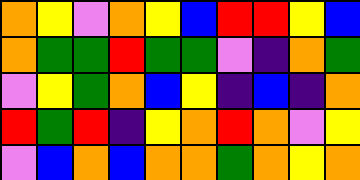[["orange", "yellow", "violet", "orange", "yellow", "blue", "red", "red", "yellow", "blue"], ["orange", "green", "green", "red", "green", "green", "violet", "indigo", "orange", "green"], ["violet", "yellow", "green", "orange", "blue", "yellow", "indigo", "blue", "indigo", "orange"], ["red", "green", "red", "indigo", "yellow", "orange", "red", "orange", "violet", "yellow"], ["violet", "blue", "orange", "blue", "orange", "orange", "green", "orange", "yellow", "orange"]]